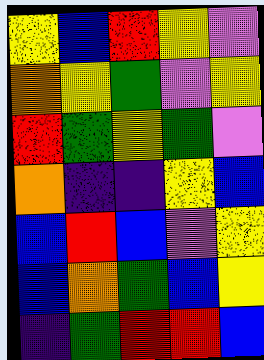[["yellow", "blue", "red", "yellow", "violet"], ["orange", "yellow", "green", "violet", "yellow"], ["red", "green", "yellow", "green", "violet"], ["orange", "indigo", "indigo", "yellow", "blue"], ["blue", "red", "blue", "violet", "yellow"], ["blue", "orange", "green", "blue", "yellow"], ["indigo", "green", "red", "red", "blue"]]